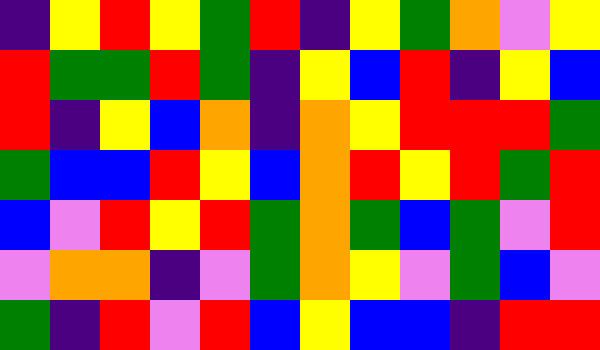[["indigo", "yellow", "red", "yellow", "green", "red", "indigo", "yellow", "green", "orange", "violet", "yellow"], ["red", "green", "green", "red", "green", "indigo", "yellow", "blue", "red", "indigo", "yellow", "blue"], ["red", "indigo", "yellow", "blue", "orange", "indigo", "orange", "yellow", "red", "red", "red", "green"], ["green", "blue", "blue", "red", "yellow", "blue", "orange", "red", "yellow", "red", "green", "red"], ["blue", "violet", "red", "yellow", "red", "green", "orange", "green", "blue", "green", "violet", "red"], ["violet", "orange", "orange", "indigo", "violet", "green", "orange", "yellow", "violet", "green", "blue", "violet"], ["green", "indigo", "red", "violet", "red", "blue", "yellow", "blue", "blue", "indigo", "red", "red"]]